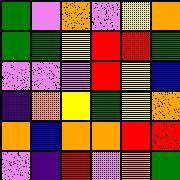[["green", "violet", "orange", "violet", "yellow", "orange"], ["green", "green", "yellow", "red", "red", "green"], ["violet", "violet", "violet", "red", "yellow", "blue"], ["indigo", "orange", "yellow", "green", "yellow", "orange"], ["orange", "blue", "orange", "orange", "red", "red"], ["violet", "indigo", "red", "violet", "orange", "green"]]